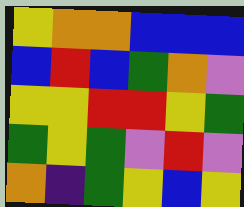[["yellow", "orange", "orange", "blue", "blue", "blue"], ["blue", "red", "blue", "green", "orange", "violet"], ["yellow", "yellow", "red", "red", "yellow", "green"], ["green", "yellow", "green", "violet", "red", "violet"], ["orange", "indigo", "green", "yellow", "blue", "yellow"]]